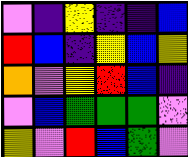[["violet", "indigo", "yellow", "indigo", "indigo", "blue"], ["red", "blue", "indigo", "yellow", "blue", "yellow"], ["orange", "violet", "yellow", "red", "blue", "indigo"], ["violet", "blue", "green", "green", "green", "violet"], ["yellow", "violet", "red", "blue", "green", "violet"]]